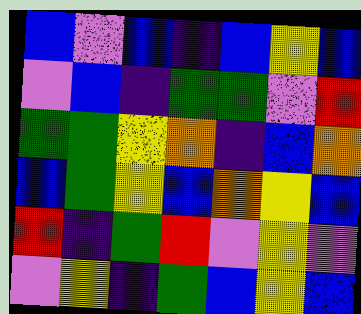[["blue", "violet", "blue", "indigo", "blue", "yellow", "blue"], ["violet", "blue", "indigo", "green", "green", "violet", "red"], ["green", "green", "yellow", "orange", "indigo", "blue", "orange"], ["blue", "green", "yellow", "blue", "orange", "yellow", "blue"], ["red", "indigo", "green", "red", "violet", "yellow", "violet"], ["violet", "yellow", "indigo", "green", "blue", "yellow", "blue"]]